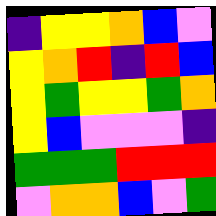[["indigo", "yellow", "yellow", "orange", "blue", "violet"], ["yellow", "orange", "red", "indigo", "red", "blue"], ["yellow", "green", "yellow", "yellow", "green", "orange"], ["yellow", "blue", "violet", "violet", "violet", "indigo"], ["green", "green", "green", "red", "red", "red"], ["violet", "orange", "orange", "blue", "violet", "green"]]